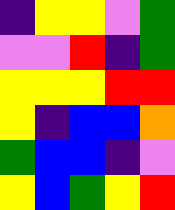[["indigo", "yellow", "yellow", "violet", "green"], ["violet", "violet", "red", "indigo", "green"], ["yellow", "yellow", "yellow", "red", "red"], ["yellow", "indigo", "blue", "blue", "orange"], ["green", "blue", "blue", "indigo", "violet"], ["yellow", "blue", "green", "yellow", "red"]]